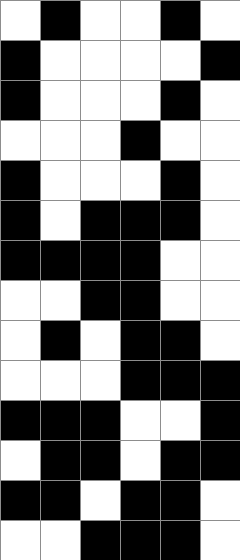[["white", "black", "white", "white", "black", "white"], ["black", "white", "white", "white", "white", "black"], ["black", "white", "white", "white", "black", "white"], ["white", "white", "white", "black", "white", "white"], ["black", "white", "white", "white", "black", "white"], ["black", "white", "black", "black", "black", "white"], ["black", "black", "black", "black", "white", "white"], ["white", "white", "black", "black", "white", "white"], ["white", "black", "white", "black", "black", "white"], ["white", "white", "white", "black", "black", "black"], ["black", "black", "black", "white", "white", "black"], ["white", "black", "black", "white", "black", "black"], ["black", "black", "white", "black", "black", "white"], ["white", "white", "black", "black", "black", "white"]]